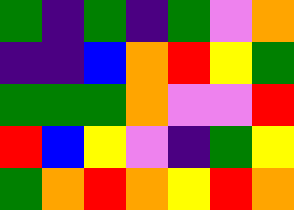[["green", "indigo", "green", "indigo", "green", "violet", "orange"], ["indigo", "indigo", "blue", "orange", "red", "yellow", "green"], ["green", "green", "green", "orange", "violet", "violet", "red"], ["red", "blue", "yellow", "violet", "indigo", "green", "yellow"], ["green", "orange", "red", "orange", "yellow", "red", "orange"]]